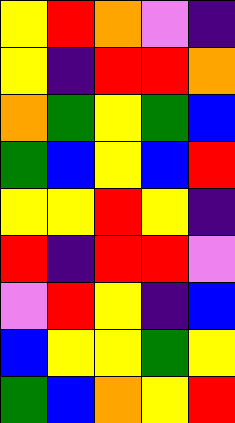[["yellow", "red", "orange", "violet", "indigo"], ["yellow", "indigo", "red", "red", "orange"], ["orange", "green", "yellow", "green", "blue"], ["green", "blue", "yellow", "blue", "red"], ["yellow", "yellow", "red", "yellow", "indigo"], ["red", "indigo", "red", "red", "violet"], ["violet", "red", "yellow", "indigo", "blue"], ["blue", "yellow", "yellow", "green", "yellow"], ["green", "blue", "orange", "yellow", "red"]]